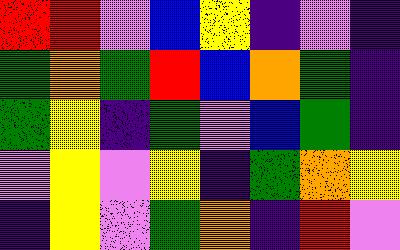[["red", "red", "violet", "blue", "yellow", "indigo", "violet", "indigo"], ["green", "orange", "green", "red", "blue", "orange", "green", "indigo"], ["green", "yellow", "indigo", "green", "violet", "blue", "green", "indigo"], ["violet", "yellow", "violet", "yellow", "indigo", "green", "orange", "yellow"], ["indigo", "yellow", "violet", "green", "orange", "indigo", "red", "violet"]]